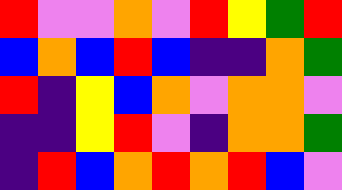[["red", "violet", "violet", "orange", "violet", "red", "yellow", "green", "red"], ["blue", "orange", "blue", "red", "blue", "indigo", "indigo", "orange", "green"], ["red", "indigo", "yellow", "blue", "orange", "violet", "orange", "orange", "violet"], ["indigo", "indigo", "yellow", "red", "violet", "indigo", "orange", "orange", "green"], ["indigo", "red", "blue", "orange", "red", "orange", "red", "blue", "violet"]]